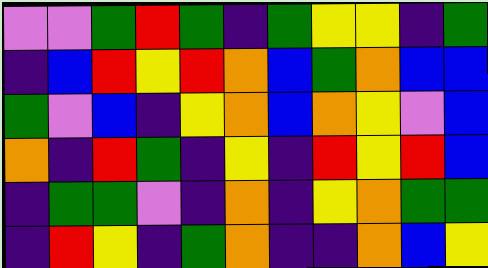[["violet", "violet", "green", "red", "green", "indigo", "green", "yellow", "yellow", "indigo", "green"], ["indigo", "blue", "red", "yellow", "red", "orange", "blue", "green", "orange", "blue", "blue"], ["green", "violet", "blue", "indigo", "yellow", "orange", "blue", "orange", "yellow", "violet", "blue"], ["orange", "indigo", "red", "green", "indigo", "yellow", "indigo", "red", "yellow", "red", "blue"], ["indigo", "green", "green", "violet", "indigo", "orange", "indigo", "yellow", "orange", "green", "green"], ["indigo", "red", "yellow", "indigo", "green", "orange", "indigo", "indigo", "orange", "blue", "yellow"]]